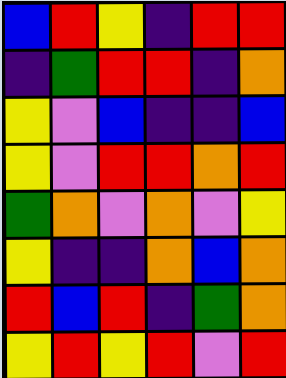[["blue", "red", "yellow", "indigo", "red", "red"], ["indigo", "green", "red", "red", "indigo", "orange"], ["yellow", "violet", "blue", "indigo", "indigo", "blue"], ["yellow", "violet", "red", "red", "orange", "red"], ["green", "orange", "violet", "orange", "violet", "yellow"], ["yellow", "indigo", "indigo", "orange", "blue", "orange"], ["red", "blue", "red", "indigo", "green", "orange"], ["yellow", "red", "yellow", "red", "violet", "red"]]